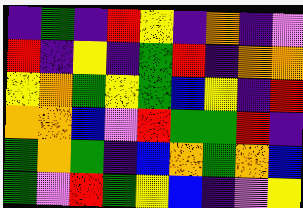[["indigo", "green", "indigo", "red", "yellow", "indigo", "orange", "indigo", "violet"], ["red", "indigo", "yellow", "indigo", "green", "red", "indigo", "orange", "orange"], ["yellow", "orange", "green", "yellow", "green", "blue", "yellow", "indigo", "red"], ["orange", "orange", "blue", "violet", "red", "green", "green", "red", "indigo"], ["green", "orange", "green", "indigo", "blue", "orange", "green", "orange", "blue"], ["green", "violet", "red", "green", "yellow", "blue", "indigo", "violet", "yellow"]]